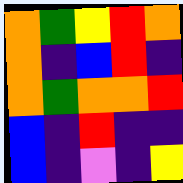[["orange", "green", "yellow", "red", "orange"], ["orange", "indigo", "blue", "red", "indigo"], ["orange", "green", "orange", "orange", "red"], ["blue", "indigo", "red", "indigo", "indigo"], ["blue", "indigo", "violet", "indigo", "yellow"]]